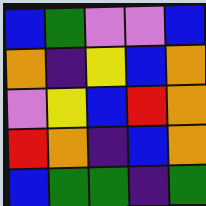[["blue", "green", "violet", "violet", "blue"], ["orange", "indigo", "yellow", "blue", "orange"], ["violet", "yellow", "blue", "red", "orange"], ["red", "orange", "indigo", "blue", "orange"], ["blue", "green", "green", "indigo", "green"]]